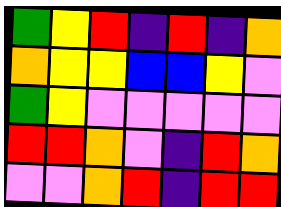[["green", "yellow", "red", "indigo", "red", "indigo", "orange"], ["orange", "yellow", "yellow", "blue", "blue", "yellow", "violet"], ["green", "yellow", "violet", "violet", "violet", "violet", "violet"], ["red", "red", "orange", "violet", "indigo", "red", "orange"], ["violet", "violet", "orange", "red", "indigo", "red", "red"]]